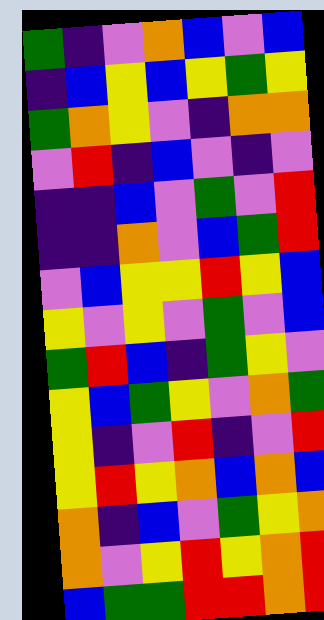[["green", "indigo", "violet", "orange", "blue", "violet", "blue"], ["indigo", "blue", "yellow", "blue", "yellow", "green", "yellow"], ["green", "orange", "yellow", "violet", "indigo", "orange", "orange"], ["violet", "red", "indigo", "blue", "violet", "indigo", "violet"], ["indigo", "indigo", "blue", "violet", "green", "violet", "red"], ["indigo", "indigo", "orange", "violet", "blue", "green", "red"], ["violet", "blue", "yellow", "yellow", "red", "yellow", "blue"], ["yellow", "violet", "yellow", "violet", "green", "violet", "blue"], ["green", "red", "blue", "indigo", "green", "yellow", "violet"], ["yellow", "blue", "green", "yellow", "violet", "orange", "green"], ["yellow", "indigo", "violet", "red", "indigo", "violet", "red"], ["yellow", "red", "yellow", "orange", "blue", "orange", "blue"], ["orange", "indigo", "blue", "violet", "green", "yellow", "orange"], ["orange", "violet", "yellow", "red", "yellow", "orange", "red"], ["blue", "green", "green", "red", "red", "orange", "red"]]